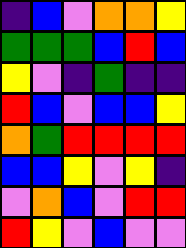[["indigo", "blue", "violet", "orange", "orange", "yellow"], ["green", "green", "green", "blue", "red", "blue"], ["yellow", "violet", "indigo", "green", "indigo", "indigo"], ["red", "blue", "violet", "blue", "blue", "yellow"], ["orange", "green", "red", "red", "red", "red"], ["blue", "blue", "yellow", "violet", "yellow", "indigo"], ["violet", "orange", "blue", "violet", "red", "red"], ["red", "yellow", "violet", "blue", "violet", "violet"]]